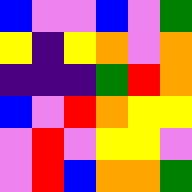[["blue", "violet", "violet", "blue", "violet", "green"], ["yellow", "indigo", "yellow", "orange", "violet", "orange"], ["indigo", "indigo", "indigo", "green", "red", "orange"], ["blue", "violet", "red", "orange", "yellow", "yellow"], ["violet", "red", "violet", "yellow", "yellow", "violet"], ["violet", "red", "blue", "orange", "orange", "green"]]